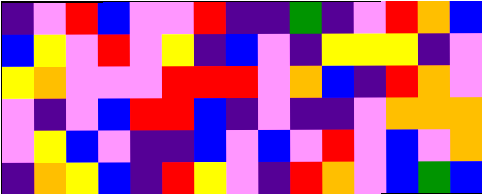[["indigo", "violet", "red", "blue", "violet", "violet", "red", "indigo", "indigo", "green", "indigo", "violet", "red", "orange", "blue"], ["blue", "yellow", "violet", "red", "violet", "yellow", "indigo", "blue", "violet", "indigo", "yellow", "yellow", "yellow", "indigo", "violet"], ["yellow", "orange", "violet", "violet", "violet", "red", "red", "red", "violet", "orange", "blue", "indigo", "red", "orange", "violet"], ["violet", "indigo", "violet", "blue", "red", "red", "blue", "indigo", "violet", "indigo", "indigo", "violet", "orange", "orange", "orange"], ["violet", "yellow", "blue", "violet", "indigo", "indigo", "blue", "violet", "blue", "violet", "red", "violet", "blue", "violet", "orange"], ["indigo", "orange", "yellow", "blue", "indigo", "red", "yellow", "violet", "indigo", "red", "orange", "violet", "blue", "green", "blue"]]